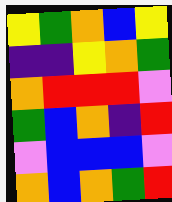[["yellow", "green", "orange", "blue", "yellow"], ["indigo", "indigo", "yellow", "orange", "green"], ["orange", "red", "red", "red", "violet"], ["green", "blue", "orange", "indigo", "red"], ["violet", "blue", "blue", "blue", "violet"], ["orange", "blue", "orange", "green", "red"]]